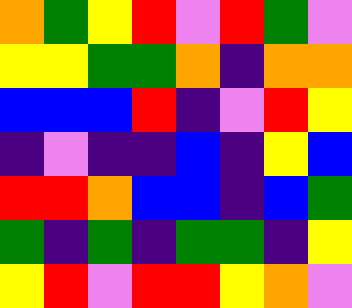[["orange", "green", "yellow", "red", "violet", "red", "green", "violet"], ["yellow", "yellow", "green", "green", "orange", "indigo", "orange", "orange"], ["blue", "blue", "blue", "red", "indigo", "violet", "red", "yellow"], ["indigo", "violet", "indigo", "indigo", "blue", "indigo", "yellow", "blue"], ["red", "red", "orange", "blue", "blue", "indigo", "blue", "green"], ["green", "indigo", "green", "indigo", "green", "green", "indigo", "yellow"], ["yellow", "red", "violet", "red", "red", "yellow", "orange", "violet"]]